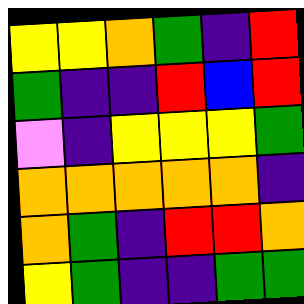[["yellow", "yellow", "orange", "green", "indigo", "red"], ["green", "indigo", "indigo", "red", "blue", "red"], ["violet", "indigo", "yellow", "yellow", "yellow", "green"], ["orange", "orange", "orange", "orange", "orange", "indigo"], ["orange", "green", "indigo", "red", "red", "orange"], ["yellow", "green", "indigo", "indigo", "green", "green"]]